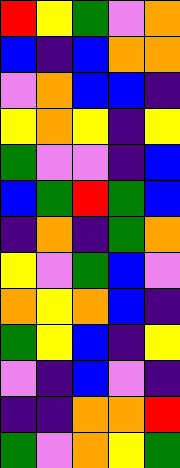[["red", "yellow", "green", "violet", "orange"], ["blue", "indigo", "blue", "orange", "orange"], ["violet", "orange", "blue", "blue", "indigo"], ["yellow", "orange", "yellow", "indigo", "yellow"], ["green", "violet", "violet", "indigo", "blue"], ["blue", "green", "red", "green", "blue"], ["indigo", "orange", "indigo", "green", "orange"], ["yellow", "violet", "green", "blue", "violet"], ["orange", "yellow", "orange", "blue", "indigo"], ["green", "yellow", "blue", "indigo", "yellow"], ["violet", "indigo", "blue", "violet", "indigo"], ["indigo", "indigo", "orange", "orange", "red"], ["green", "violet", "orange", "yellow", "green"]]